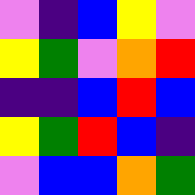[["violet", "indigo", "blue", "yellow", "violet"], ["yellow", "green", "violet", "orange", "red"], ["indigo", "indigo", "blue", "red", "blue"], ["yellow", "green", "red", "blue", "indigo"], ["violet", "blue", "blue", "orange", "green"]]